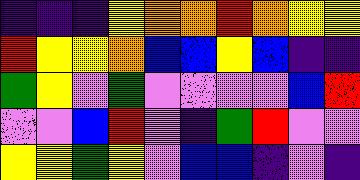[["indigo", "indigo", "indigo", "yellow", "orange", "orange", "red", "orange", "yellow", "yellow"], ["red", "yellow", "yellow", "orange", "blue", "blue", "yellow", "blue", "indigo", "indigo"], ["green", "yellow", "violet", "green", "violet", "violet", "violet", "violet", "blue", "red"], ["violet", "violet", "blue", "red", "violet", "indigo", "green", "red", "violet", "violet"], ["yellow", "yellow", "green", "yellow", "violet", "blue", "blue", "indigo", "violet", "indigo"]]